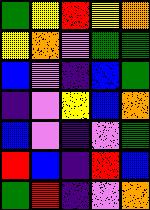[["green", "yellow", "red", "yellow", "orange"], ["yellow", "orange", "violet", "green", "green"], ["blue", "violet", "indigo", "blue", "green"], ["indigo", "violet", "yellow", "blue", "orange"], ["blue", "violet", "indigo", "violet", "green"], ["red", "blue", "indigo", "red", "blue"], ["green", "red", "indigo", "violet", "orange"]]